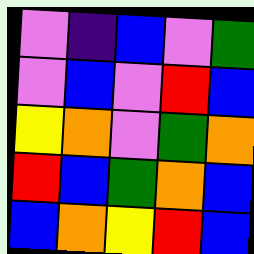[["violet", "indigo", "blue", "violet", "green"], ["violet", "blue", "violet", "red", "blue"], ["yellow", "orange", "violet", "green", "orange"], ["red", "blue", "green", "orange", "blue"], ["blue", "orange", "yellow", "red", "blue"]]